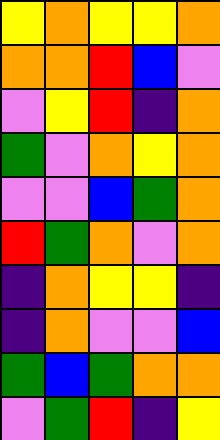[["yellow", "orange", "yellow", "yellow", "orange"], ["orange", "orange", "red", "blue", "violet"], ["violet", "yellow", "red", "indigo", "orange"], ["green", "violet", "orange", "yellow", "orange"], ["violet", "violet", "blue", "green", "orange"], ["red", "green", "orange", "violet", "orange"], ["indigo", "orange", "yellow", "yellow", "indigo"], ["indigo", "orange", "violet", "violet", "blue"], ["green", "blue", "green", "orange", "orange"], ["violet", "green", "red", "indigo", "yellow"]]